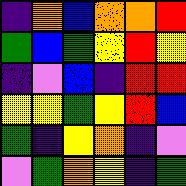[["indigo", "orange", "blue", "orange", "orange", "red"], ["green", "blue", "green", "yellow", "red", "yellow"], ["indigo", "violet", "blue", "indigo", "red", "red"], ["yellow", "yellow", "green", "yellow", "red", "blue"], ["green", "indigo", "yellow", "orange", "indigo", "violet"], ["violet", "green", "orange", "yellow", "indigo", "green"]]